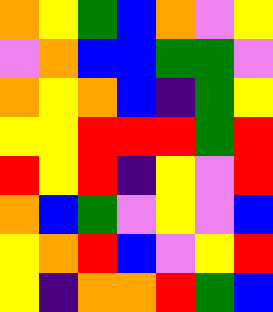[["orange", "yellow", "green", "blue", "orange", "violet", "yellow"], ["violet", "orange", "blue", "blue", "green", "green", "violet"], ["orange", "yellow", "orange", "blue", "indigo", "green", "yellow"], ["yellow", "yellow", "red", "red", "red", "green", "red"], ["red", "yellow", "red", "indigo", "yellow", "violet", "red"], ["orange", "blue", "green", "violet", "yellow", "violet", "blue"], ["yellow", "orange", "red", "blue", "violet", "yellow", "red"], ["yellow", "indigo", "orange", "orange", "red", "green", "blue"]]